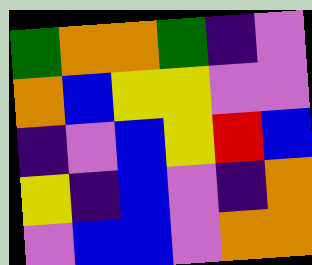[["green", "orange", "orange", "green", "indigo", "violet"], ["orange", "blue", "yellow", "yellow", "violet", "violet"], ["indigo", "violet", "blue", "yellow", "red", "blue"], ["yellow", "indigo", "blue", "violet", "indigo", "orange"], ["violet", "blue", "blue", "violet", "orange", "orange"]]